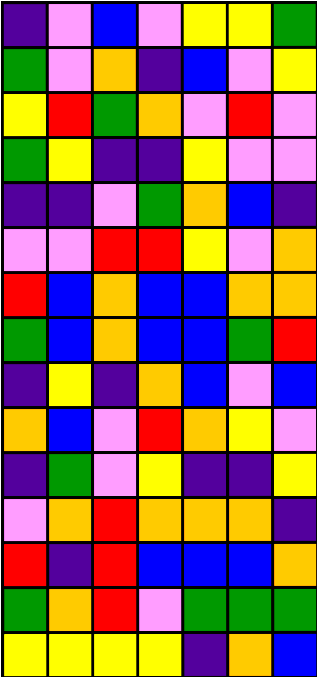[["indigo", "violet", "blue", "violet", "yellow", "yellow", "green"], ["green", "violet", "orange", "indigo", "blue", "violet", "yellow"], ["yellow", "red", "green", "orange", "violet", "red", "violet"], ["green", "yellow", "indigo", "indigo", "yellow", "violet", "violet"], ["indigo", "indigo", "violet", "green", "orange", "blue", "indigo"], ["violet", "violet", "red", "red", "yellow", "violet", "orange"], ["red", "blue", "orange", "blue", "blue", "orange", "orange"], ["green", "blue", "orange", "blue", "blue", "green", "red"], ["indigo", "yellow", "indigo", "orange", "blue", "violet", "blue"], ["orange", "blue", "violet", "red", "orange", "yellow", "violet"], ["indigo", "green", "violet", "yellow", "indigo", "indigo", "yellow"], ["violet", "orange", "red", "orange", "orange", "orange", "indigo"], ["red", "indigo", "red", "blue", "blue", "blue", "orange"], ["green", "orange", "red", "violet", "green", "green", "green"], ["yellow", "yellow", "yellow", "yellow", "indigo", "orange", "blue"]]